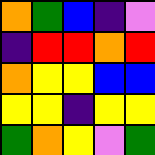[["orange", "green", "blue", "indigo", "violet"], ["indigo", "red", "red", "orange", "red"], ["orange", "yellow", "yellow", "blue", "blue"], ["yellow", "yellow", "indigo", "yellow", "yellow"], ["green", "orange", "yellow", "violet", "green"]]